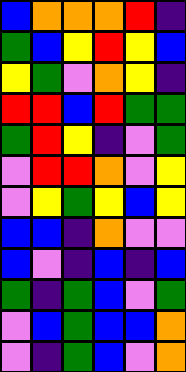[["blue", "orange", "orange", "orange", "red", "indigo"], ["green", "blue", "yellow", "red", "yellow", "blue"], ["yellow", "green", "violet", "orange", "yellow", "indigo"], ["red", "red", "blue", "red", "green", "green"], ["green", "red", "yellow", "indigo", "violet", "green"], ["violet", "red", "red", "orange", "violet", "yellow"], ["violet", "yellow", "green", "yellow", "blue", "yellow"], ["blue", "blue", "indigo", "orange", "violet", "violet"], ["blue", "violet", "indigo", "blue", "indigo", "blue"], ["green", "indigo", "green", "blue", "violet", "green"], ["violet", "blue", "green", "blue", "blue", "orange"], ["violet", "indigo", "green", "blue", "violet", "orange"]]